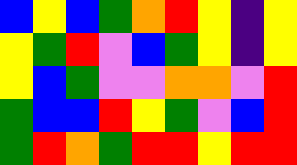[["blue", "yellow", "blue", "green", "orange", "red", "yellow", "indigo", "yellow"], ["yellow", "green", "red", "violet", "blue", "green", "yellow", "indigo", "yellow"], ["yellow", "blue", "green", "violet", "violet", "orange", "orange", "violet", "red"], ["green", "blue", "blue", "red", "yellow", "green", "violet", "blue", "red"], ["green", "red", "orange", "green", "red", "red", "yellow", "red", "red"]]